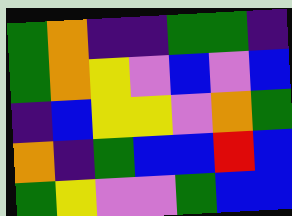[["green", "orange", "indigo", "indigo", "green", "green", "indigo"], ["green", "orange", "yellow", "violet", "blue", "violet", "blue"], ["indigo", "blue", "yellow", "yellow", "violet", "orange", "green"], ["orange", "indigo", "green", "blue", "blue", "red", "blue"], ["green", "yellow", "violet", "violet", "green", "blue", "blue"]]